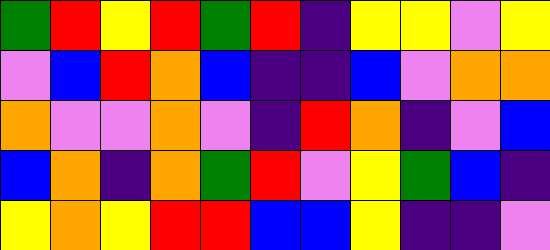[["green", "red", "yellow", "red", "green", "red", "indigo", "yellow", "yellow", "violet", "yellow"], ["violet", "blue", "red", "orange", "blue", "indigo", "indigo", "blue", "violet", "orange", "orange"], ["orange", "violet", "violet", "orange", "violet", "indigo", "red", "orange", "indigo", "violet", "blue"], ["blue", "orange", "indigo", "orange", "green", "red", "violet", "yellow", "green", "blue", "indigo"], ["yellow", "orange", "yellow", "red", "red", "blue", "blue", "yellow", "indigo", "indigo", "violet"]]